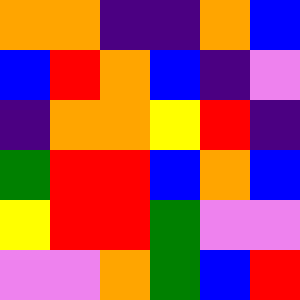[["orange", "orange", "indigo", "indigo", "orange", "blue"], ["blue", "red", "orange", "blue", "indigo", "violet"], ["indigo", "orange", "orange", "yellow", "red", "indigo"], ["green", "red", "red", "blue", "orange", "blue"], ["yellow", "red", "red", "green", "violet", "violet"], ["violet", "violet", "orange", "green", "blue", "red"]]